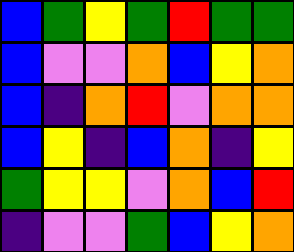[["blue", "green", "yellow", "green", "red", "green", "green"], ["blue", "violet", "violet", "orange", "blue", "yellow", "orange"], ["blue", "indigo", "orange", "red", "violet", "orange", "orange"], ["blue", "yellow", "indigo", "blue", "orange", "indigo", "yellow"], ["green", "yellow", "yellow", "violet", "orange", "blue", "red"], ["indigo", "violet", "violet", "green", "blue", "yellow", "orange"]]